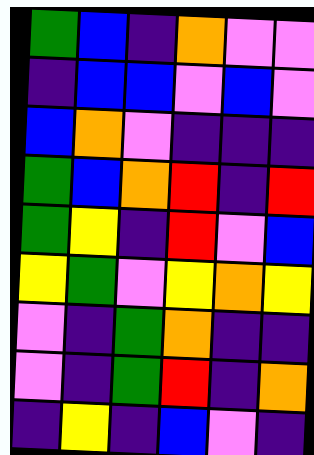[["green", "blue", "indigo", "orange", "violet", "violet"], ["indigo", "blue", "blue", "violet", "blue", "violet"], ["blue", "orange", "violet", "indigo", "indigo", "indigo"], ["green", "blue", "orange", "red", "indigo", "red"], ["green", "yellow", "indigo", "red", "violet", "blue"], ["yellow", "green", "violet", "yellow", "orange", "yellow"], ["violet", "indigo", "green", "orange", "indigo", "indigo"], ["violet", "indigo", "green", "red", "indigo", "orange"], ["indigo", "yellow", "indigo", "blue", "violet", "indigo"]]